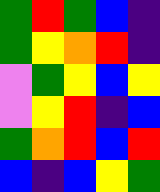[["green", "red", "green", "blue", "indigo"], ["green", "yellow", "orange", "red", "indigo"], ["violet", "green", "yellow", "blue", "yellow"], ["violet", "yellow", "red", "indigo", "blue"], ["green", "orange", "red", "blue", "red"], ["blue", "indigo", "blue", "yellow", "green"]]